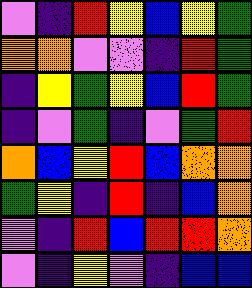[["violet", "indigo", "red", "yellow", "blue", "yellow", "green"], ["orange", "orange", "violet", "violet", "indigo", "red", "green"], ["indigo", "yellow", "green", "yellow", "blue", "red", "green"], ["indigo", "violet", "green", "indigo", "violet", "green", "red"], ["orange", "blue", "yellow", "red", "blue", "orange", "orange"], ["green", "yellow", "indigo", "red", "indigo", "blue", "orange"], ["violet", "indigo", "red", "blue", "red", "red", "orange"], ["violet", "indigo", "yellow", "violet", "indigo", "blue", "blue"]]